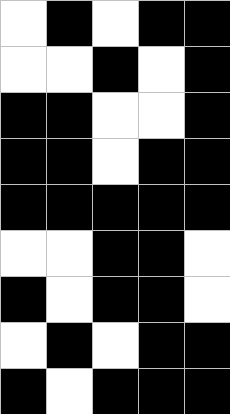[["white", "black", "white", "black", "black"], ["white", "white", "black", "white", "black"], ["black", "black", "white", "white", "black"], ["black", "black", "white", "black", "black"], ["black", "black", "black", "black", "black"], ["white", "white", "black", "black", "white"], ["black", "white", "black", "black", "white"], ["white", "black", "white", "black", "black"], ["black", "white", "black", "black", "black"]]